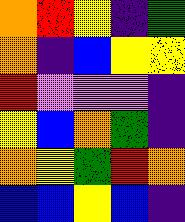[["orange", "red", "yellow", "indigo", "green"], ["orange", "indigo", "blue", "yellow", "yellow"], ["red", "violet", "violet", "violet", "indigo"], ["yellow", "blue", "orange", "green", "indigo"], ["orange", "yellow", "green", "red", "orange"], ["blue", "blue", "yellow", "blue", "indigo"]]